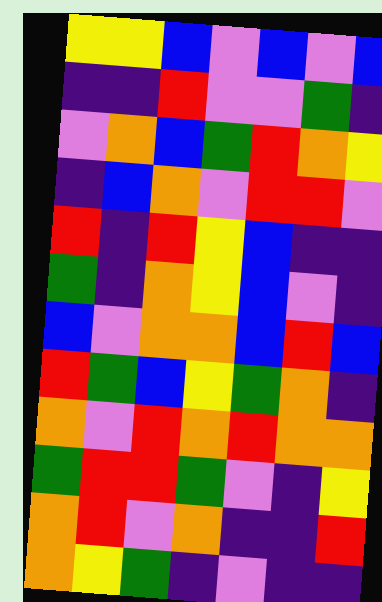[["yellow", "yellow", "blue", "violet", "blue", "violet", "blue"], ["indigo", "indigo", "red", "violet", "violet", "green", "indigo"], ["violet", "orange", "blue", "green", "red", "orange", "yellow"], ["indigo", "blue", "orange", "violet", "red", "red", "violet"], ["red", "indigo", "red", "yellow", "blue", "indigo", "indigo"], ["green", "indigo", "orange", "yellow", "blue", "violet", "indigo"], ["blue", "violet", "orange", "orange", "blue", "red", "blue"], ["red", "green", "blue", "yellow", "green", "orange", "indigo"], ["orange", "violet", "red", "orange", "red", "orange", "orange"], ["green", "red", "red", "green", "violet", "indigo", "yellow"], ["orange", "red", "violet", "orange", "indigo", "indigo", "red"], ["orange", "yellow", "green", "indigo", "violet", "indigo", "indigo"]]